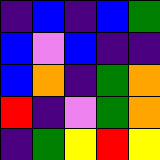[["indigo", "blue", "indigo", "blue", "green"], ["blue", "violet", "blue", "indigo", "indigo"], ["blue", "orange", "indigo", "green", "orange"], ["red", "indigo", "violet", "green", "orange"], ["indigo", "green", "yellow", "red", "yellow"]]